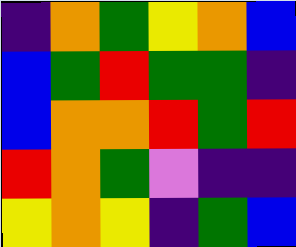[["indigo", "orange", "green", "yellow", "orange", "blue"], ["blue", "green", "red", "green", "green", "indigo"], ["blue", "orange", "orange", "red", "green", "red"], ["red", "orange", "green", "violet", "indigo", "indigo"], ["yellow", "orange", "yellow", "indigo", "green", "blue"]]